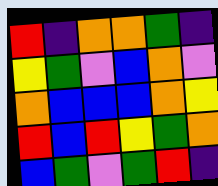[["red", "indigo", "orange", "orange", "green", "indigo"], ["yellow", "green", "violet", "blue", "orange", "violet"], ["orange", "blue", "blue", "blue", "orange", "yellow"], ["red", "blue", "red", "yellow", "green", "orange"], ["blue", "green", "violet", "green", "red", "indigo"]]